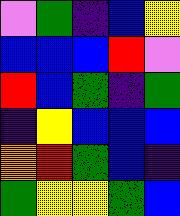[["violet", "green", "indigo", "blue", "yellow"], ["blue", "blue", "blue", "red", "violet"], ["red", "blue", "green", "indigo", "green"], ["indigo", "yellow", "blue", "blue", "blue"], ["orange", "red", "green", "blue", "indigo"], ["green", "yellow", "yellow", "green", "blue"]]